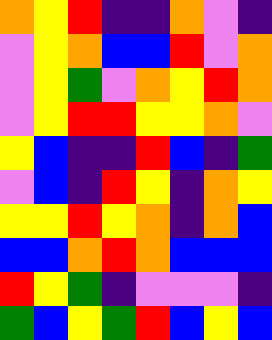[["orange", "yellow", "red", "indigo", "indigo", "orange", "violet", "indigo"], ["violet", "yellow", "orange", "blue", "blue", "red", "violet", "orange"], ["violet", "yellow", "green", "violet", "orange", "yellow", "red", "orange"], ["violet", "yellow", "red", "red", "yellow", "yellow", "orange", "violet"], ["yellow", "blue", "indigo", "indigo", "red", "blue", "indigo", "green"], ["violet", "blue", "indigo", "red", "yellow", "indigo", "orange", "yellow"], ["yellow", "yellow", "red", "yellow", "orange", "indigo", "orange", "blue"], ["blue", "blue", "orange", "red", "orange", "blue", "blue", "blue"], ["red", "yellow", "green", "indigo", "violet", "violet", "violet", "indigo"], ["green", "blue", "yellow", "green", "red", "blue", "yellow", "blue"]]